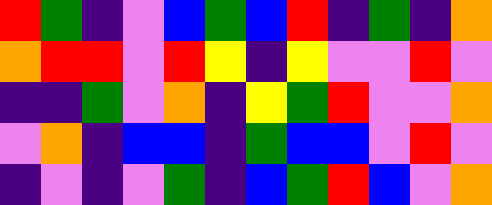[["red", "green", "indigo", "violet", "blue", "green", "blue", "red", "indigo", "green", "indigo", "orange"], ["orange", "red", "red", "violet", "red", "yellow", "indigo", "yellow", "violet", "violet", "red", "violet"], ["indigo", "indigo", "green", "violet", "orange", "indigo", "yellow", "green", "red", "violet", "violet", "orange"], ["violet", "orange", "indigo", "blue", "blue", "indigo", "green", "blue", "blue", "violet", "red", "violet"], ["indigo", "violet", "indigo", "violet", "green", "indigo", "blue", "green", "red", "blue", "violet", "orange"]]